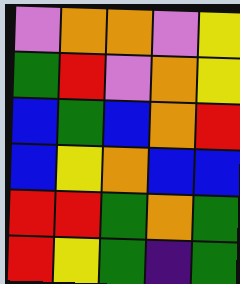[["violet", "orange", "orange", "violet", "yellow"], ["green", "red", "violet", "orange", "yellow"], ["blue", "green", "blue", "orange", "red"], ["blue", "yellow", "orange", "blue", "blue"], ["red", "red", "green", "orange", "green"], ["red", "yellow", "green", "indigo", "green"]]